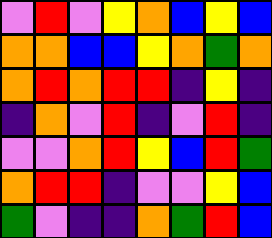[["violet", "red", "violet", "yellow", "orange", "blue", "yellow", "blue"], ["orange", "orange", "blue", "blue", "yellow", "orange", "green", "orange"], ["orange", "red", "orange", "red", "red", "indigo", "yellow", "indigo"], ["indigo", "orange", "violet", "red", "indigo", "violet", "red", "indigo"], ["violet", "violet", "orange", "red", "yellow", "blue", "red", "green"], ["orange", "red", "red", "indigo", "violet", "violet", "yellow", "blue"], ["green", "violet", "indigo", "indigo", "orange", "green", "red", "blue"]]